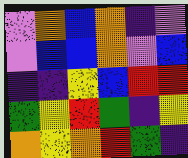[["violet", "orange", "blue", "orange", "indigo", "violet"], ["violet", "blue", "blue", "orange", "violet", "blue"], ["indigo", "indigo", "yellow", "blue", "red", "red"], ["green", "yellow", "red", "green", "indigo", "yellow"], ["orange", "yellow", "orange", "red", "green", "indigo"]]